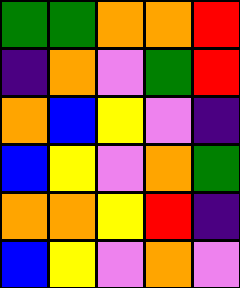[["green", "green", "orange", "orange", "red"], ["indigo", "orange", "violet", "green", "red"], ["orange", "blue", "yellow", "violet", "indigo"], ["blue", "yellow", "violet", "orange", "green"], ["orange", "orange", "yellow", "red", "indigo"], ["blue", "yellow", "violet", "orange", "violet"]]